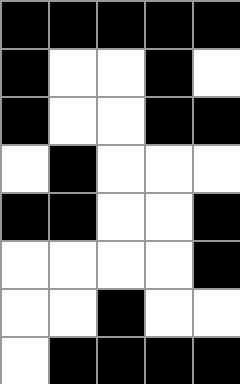[["black", "black", "black", "black", "black"], ["black", "white", "white", "black", "white"], ["black", "white", "white", "black", "black"], ["white", "black", "white", "white", "white"], ["black", "black", "white", "white", "black"], ["white", "white", "white", "white", "black"], ["white", "white", "black", "white", "white"], ["white", "black", "black", "black", "black"]]